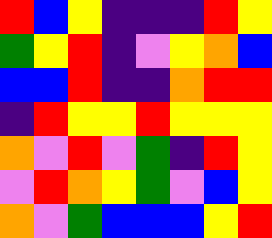[["red", "blue", "yellow", "indigo", "indigo", "indigo", "red", "yellow"], ["green", "yellow", "red", "indigo", "violet", "yellow", "orange", "blue"], ["blue", "blue", "red", "indigo", "indigo", "orange", "red", "red"], ["indigo", "red", "yellow", "yellow", "red", "yellow", "yellow", "yellow"], ["orange", "violet", "red", "violet", "green", "indigo", "red", "yellow"], ["violet", "red", "orange", "yellow", "green", "violet", "blue", "yellow"], ["orange", "violet", "green", "blue", "blue", "blue", "yellow", "red"]]